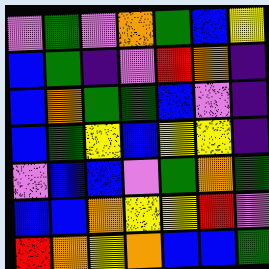[["violet", "green", "violet", "orange", "green", "blue", "yellow"], ["blue", "green", "indigo", "violet", "red", "orange", "indigo"], ["blue", "orange", "green", "green", "blue", "violet", "indigo"], ["blue", "green", "yellow", "blue", "yellow", "yellow", "indigo"], ["violet", "blue", "blue", "violet", "green", "orange", "green"], ["blue", "blue", "orange", "yellow", "yellow", "red", "violet"], ["red", "orange", "yellow", "orange", "blue", "blue", "green"]]